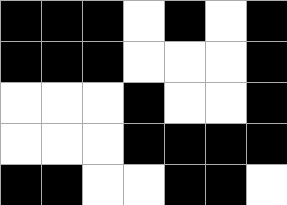[["black", "black", "black", "white", "black", "white", "black"], ["black", "black", "black", "white", "white", "white", "black"], ["white", "white", "white", "black", "white", "white", "black"], ["white", "white", "white", "black", "black", "black", "black"], ["black", "black", "white", "white", "black", "black", "white"]]